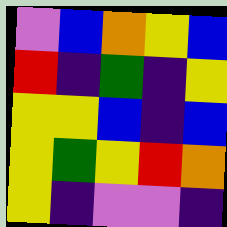[["violet", "blue", "orange", "yellow", "blue"], ["red", "indigo", "green", "indigo", "yellow"], ["yellow", "yellow", "blue", "indigo", "blue"], ["yellow", "green", "yellow", "red", "orange"], ["yellow", "indigo", "violet", "violet", "indigo"]]